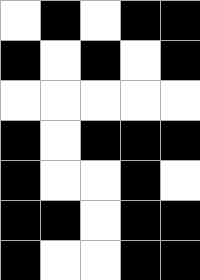[["white", "black", "white", "black", "black"], ["black", "white", "black", "white", "black"], ["white", "white", "white", "white", "white"], ["black", "white", "black", "black", "black"], ["black", "white", "white", "black", "white"], ["black", "black", "white", "black", "black"], ["black", "white", "white", "black", "black"]]